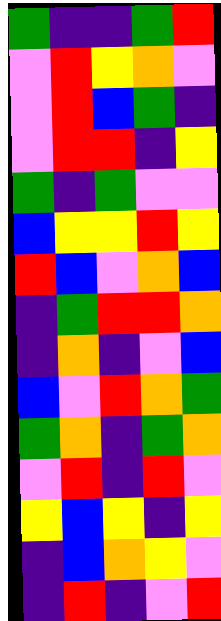[["green", "indigo", "indigo", "green", "red"], ["violet", "red", "yellow", "orange", "violet"], ["violet", "red", "blue", "green", "indigo"], ["violet", "red", "red", "indigo", "yellow"], ["green", "indigo", "green", "violet", "violet"], ["blue", "yellow", "yellow", "red", "yellow"], ["red", "blue", "violet", "orange", "blue"], ["indigo", "green", "red", "red", "orange"], ["indigo", "orange", "indigo", "violet", "blue"], ["blue", "violet", "red", "orange", "green"], ["green", "orange", "indigo", "green", "orange"], ["violet", "red", "indigo", "red", "violet"], ["yellow", "blue", "yellow", "indigo", "yellow"], ["indigo", "blue", "orange", "yellow", "violet"], ["indigo", "red", "indigo", "violet", "red"]]